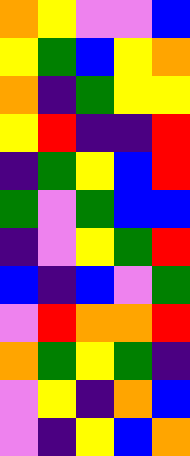[["orange", "yellow", "violet", "violet", "blue"], ["yellow", "green", "blue", "yellow", "orange"], ["orange", "indigo", "green", "yellow", "yellow"], ["yellow", "red", "indigo", "indigo", "red"], ["indigo", "green", "yellow", "blue", "red"], ["green", "violet", "green", "blue", "blue"], ["indigo", "violet", "yellow", "green", "red"], ["blue", "indigo", "blue", "violet", "green"], ["violet", "red", "orange", "orange", "red"], ["orange", "green", "yellow", "green", "indigo"], ["violet", "yellow", "indigo", "orange", "blue"], ["violet", "indigo", "yellow", "blue", "orange"]]